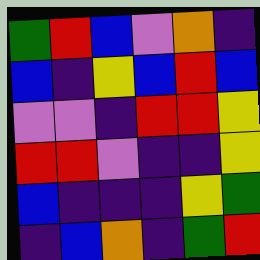[["green", "red", "blue", "violet", "orange", "indigo"], ["blue", "indigo", "yellow", "blue", "red", "blue"], ["violet", "violet", "indigo", "red", "red", "yellow"], ["red", "red", "violet", "indigo", "indigo", "yellow"], ["blue", "indigo", "indigo", "indigo", "yellow", "green"], ["indigo", "blue", "orange", "indigo", "green", "red"]]